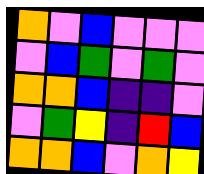[["orange", "violet", "blue", "violet", "violet", "violet"], ["violet", "blue", "green", "violet", "green", "violet"], ["orange", "orange", "blue", "indigo", "indigo", "violet"], ["violet", "green", "yellow", "indigo", "red", "blue"], ["orange", "orange", "blue", "violet", "orange", "yellow"]]